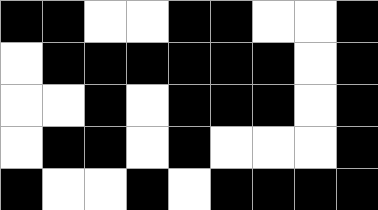[["black", "black", "white", "white", "black", "black", "white", "white", "black"], ["white", "black", "black", "black", "black", "black", "black", "white", "black"], ["white", "white", "black", "white", "black", "black", "black", "white", "black"], ["white", "black", "black", "white", "black", "white", "white", "white", "black"], ["black", "white", "white", "black", "white", "black", "black", "black", "black"]]